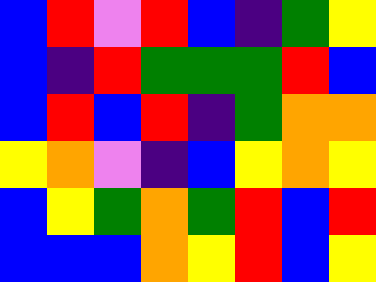[["blue", "red", "violet", "red", "blue", "indigo", "green", "yellow"], ["blue", "indigo", "red", "green", "green", "green", "red", "blue"], ["blue", "red", "blue", "red", "indigo", "green", "orange", "orange"], ["yellow", "orange", "violet", "indigo", "blue", "yellow", "orange", "yellow"], ["blue", "yellow", "green", "orange", "green", "red", "blue", "red"], ["blue", "blue", "blue", "orange", "yellow", "red", "blue", "yellow"]]